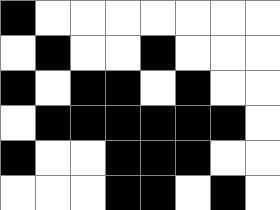[["black", "white", "white", "white", "white", "white", "white", "white"], ["white", "black", "white", "white", "black", "white", "white", "white"], ["black", "white", "black", "black", "white", "black", "white", "white"], ["white", "black", "black", "black", "black", "black", "black", "white"], ["black", "white", "white", "black", "black", "black", "white", "white"], ["white", "white", "white", "black", "black", "white", "black", "white"]]